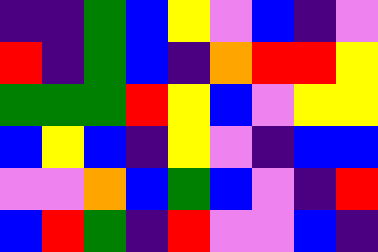[["indigo", "indigo", "green", "blue", "yellow", "violet", "blue", "indigo", "violet"], ["red", "indigo", "green", "blue", "indigo", "orange", "red", "red", "yellow"], ["green", "green", "green", "red", "yellow", "blue", "violet", "yellow", "yellow"], ["blue", "yellow", "blue", "indigo", "yellow", "violet", "indigo", "blue", "blue"], ["violet", "violet", "orange", "blue", "green", "blue", "violet", "indigo", "red"], ["blue", "red", "green", "indigo", "red", "violet", "violet", "blue", "indigo"]]